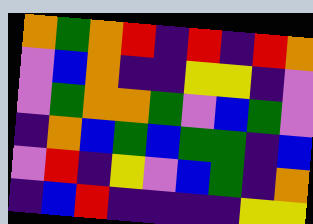[["orange", "green", "orange", "red", "indigo", "red", "indigo", "red", "orange"], ["violet", "blue", "orange", "indigo", "indigo", "yellow", "yellow", "indigo", "violet"], ["violet", "green", "orange", "orange", "green", "violet", "blue", "green", "violet"], ["indigo", "orange", "blue", "green", "blue", "green", "green", "indigo", "blue"], ["violet", "red", "indigo", "yellow", "violet", "blue", "green", "indigo", "orange"], ["indigo", "blue", "red", "indigo", "indigo", "indigo", "indigo", "yellow", "yellow"]]